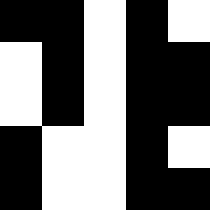[["black", "black", "white", "black", "white"], ["white", "black", "white", "black", "black"], ["white", "black", "white", "black", "black"], ["black", "white", "white", "black", "white"], ["black", "white", "white", "black", "black"]]